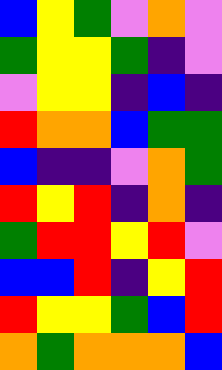[["blue", "yellow", "green", "violet", "orange", "violet"], ["green", "yellow", "yellow", "green", "indigo", "violet"], ["violet", "yellow", "yellow", "indigo", "blue", "indigo"], ["red", "orange", "orange", "blue", "green", "green"], ["blue", "indigo", "indigo", "violet", "orange", "green"], ["red", "yellow", "red", "indigo", "orange", "indigo"], ["green", "red", "red", "yellow", "red", "violet"], ["blue", "blue", "red", "indigo", "yellow", "red"], ["red", "yellow", "yellow", "green", "blue", "red"], ["orange", "green", "orange", "orange", "orange", "blue"]]